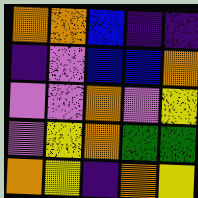[["orange", "orange", "blue", "indigo", "indigo"], ["indigo", "violet", "blue", "blue", "orange"], ["violet", "violet", "orange", "violet", "yellow"], ["violet", "yellow", "orange", "green", "green"], ["orange", "yellow", "indigo", "orange", "yellow"]]